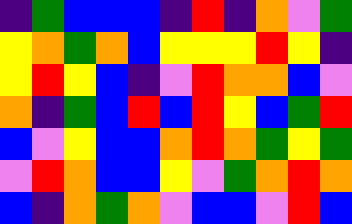[["indigo", "green", "blue", "blue", "blue", "indigo", "red", "indigo", "orange", "violet", "green"], ["yellow", "orange", "green", "orange", "blue", "yellow", "yellow", "yellow", "red", "yellow", "indigo"], ["yellow", "red", "yellow", "blue", "indigo", "violet", "red", "orange", "orange", "blue", "violet"], ["orange", "indigo", "green", "blue", "red", "blue", "red", "yellow", "blue", "green", "red"], ["blue", "violet", "yellow", "blue", "blue", "orange", "red", "orange", "green", "yellow", "green"], ["violet", "red", "orange", "blue", "blue", "yellow", "violet", "green", "orange", "red", "orange"], ["blue", "indigo", "orange", "green", "orange", "violet", "blue", "blue", "violet", "red", "blue"]]